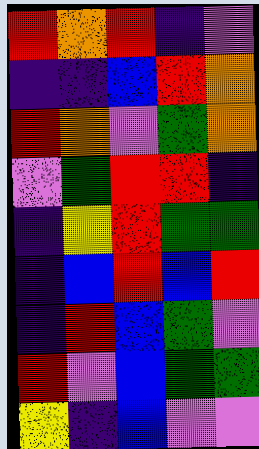[["red", "orange", "red", "indigo", "violet"], ["indigo", "indigo", "blue", "red", "orange"], ["red", "orange", "violet", "green", "orange"], ["violet", "green", "red", "red", "indigo"], ["indigo", "yellow", "red", "green", "green"], ["indigo", "blue", "red", "blue", "red"], ["indigo", "red", "blue", "green", "violet"], ["red", "violet", "blue", "green", "green"], ["yellow", "indigo", "blue", "violet", "violet"]]